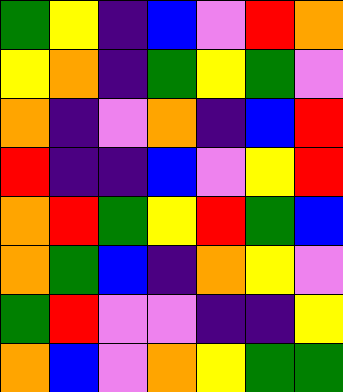[["green", "yellow", "indigo", "blue", "violet", "red", "orange"], ["yellow", "orange", "indigo", "green", "yellow", "green", "violet"], ["orange", "indigo", "violet", "orange", "indigo", "blue", "red"], ["red", "indigo", "indigo", "blue", "violet", "yellow", "red"], ["orange", "red", "green", "yellow", "red", "green", "blue"], ["orange", "green", "blue", "indigo", "orange", "yellow", "violet"], ["green", "red", "violet", "violet", "indigo", "indigo", "yellow"], ["orange", "blue", "violet", "orange", "yellow", "green", "green"]]